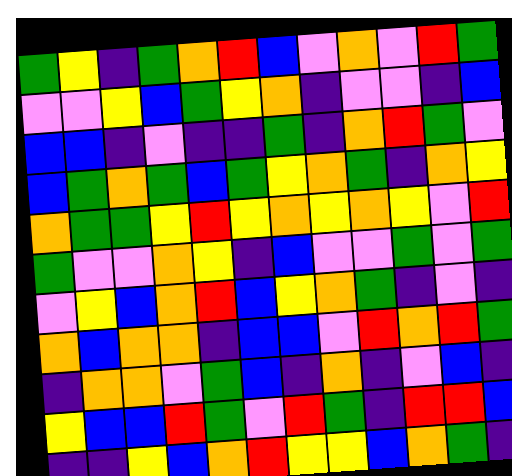[["green", "yellow", "indigo", "green", "orange", "red", "blue", "violet", "orange", "violet", "red", "green"], ["violet", "violet", "yellow", "blue", "green", "yellow", "orange", "indigo", "violet", "violet", "indigo", "blue"], ["blue", "blue", "indigo", "violet", "indigo", "indigo", "green", "indigo", "orange", "red", "green", "violet"], ["blue", "green", "orange", "green", "blue", "green", "yellow", "orange", "green", "indigo", "orange", "yellow"], ["orange", "green", "green", "yellow", "red", "yellow", "orange", "yellow", "orange", "yellow", "violet", "red"], ["green", "violet", "violet", "orange", "yellow", "indigo", "blue", "violet", "violet", "green", "violet", "green"], ["violet", "yellow", "blue", "orange", "red", "blue", "yellow", "orange", "green", "indigo", "violet", "indigo"], ["orange", "blue", "orange", "orange", "indigo", "blue", "blue", "violet", "red", "orange", "red", "green"], ["indigo", "orange", "orange", "violet", "green", "blue", "indigo", "orange", "indigo", "violet", "blue", "indigo"], ["yellow", "blue", "blue", "red", "green", "violet", "red", "green", "indigo", "red", "red", "blue"], ["indigo", "indigo", "yellow", "blue", "orange", "red", "yellow", "yellow", "blue", "orange", "green", "indigo"]]